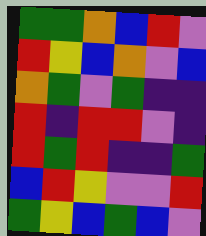[["green", "green", "orange", "blue", "red", "violet"], ["red", "yellow", "blue", "orange", "violet", "blue"], ["orange", "green", "violet", "green", "indigo", "indigo"], ["red", "indigo", "red", "red", "violet", "indigo"], ["red", "green", "red", "indigo", "indigo", "green"], ["blue", "red", "yellow", "violet", "violet", "red"], ["green", "yellow", "blue", "green", "blue", "violet"]]